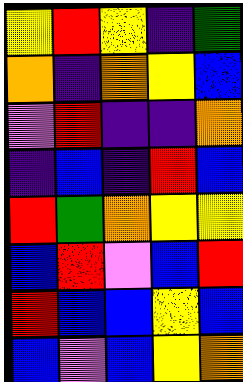[["yellow", "red", "yellow", "indigo", "green"], ["orange", "indigo", "orange", "yellow", "blue"], ["violet", "red", "indigo", "indigo", "orange"], ["indigo", "blue", "indigo", "red", "blue"], ["red", "green", "orange", "yellow", "yellow"], ["blue", "red", "violet", "blue", "red"], ["red", "blue", "blue", "yellow", "blue"], ["blue", "violet", "blue", "yellow", "orange"]]